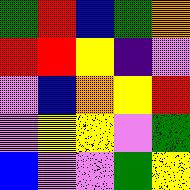[["green", "red", "blue", "green", "orange"], ["red", "red", "yellow", "indigo", "violet"], ["violet", "blue", "orange", "yellow", "red"], ["violet", "yellow", "yellow", "violet", "green"], ["blue", "violet", "violet", "green", "yellow"]]